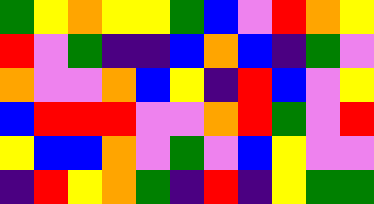[["green", "yellow", "orange", "yellow", "yellow", "green", "blue", "violet", "red", "orange", "yellow"], ["red", "violet", "green", "indigo", "indigo", "blue", "orange", "blue", "indigo", "green", "violet"], ["orange", "violet", "violet", "orange", "blue", "yellow", "indigo", "red", "blue", "violet", "yellow"], ["blue", "red", "red", "red", "violet", "violet", "orange", "red", "green", "violet", "red"], ["yellow", "blue", "blue", "orange", "violet", "green", "violet", "blue", "yellow", "violet", "violet"], ["indigo", "red", "yellow", "orange", "green", "indigo", "red", "indigo", "yellow", "green", "green"]]